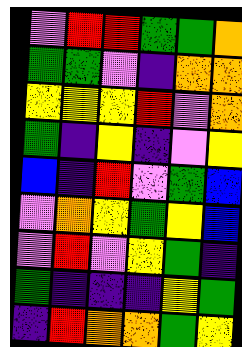[["violet", "red", "red", "green", "green", "orange"], ["green", "green", "violet", "indigo", "orange", "orange"], ["yellow", "yellow", "yellow", "red", "violet", "orange"], ["green", "indigo", "yellow", "indigo", "violet", "yellow"], ["blue", "indigo", "red", "violet", "green", "blue"], ["violet", "orange", "yellow", "green", "yellow", "blue"], ["violet", "red", "violet", "yellow", "green", "indigo"], ["green", "indigo", "indigo", "indigo", "yellow", "green"], ["indigo", "red", "orange", "orange", "green", "yellow"]]